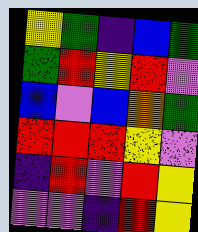[["yellow", "green", "indigo", "blue", "green"], ["green", "red", "yellow", "red", "violet"], ["blue", "violet", "blue", "orange", "green"], ["red", "red", "red", "yellow", "violet"], ["indigo", "red", "violet", "red", "yellow"], ["violet", "violet", "indigo", "red", "yellow"]]